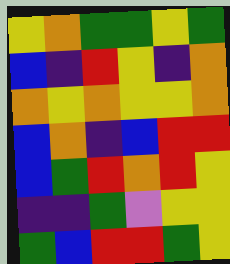[["yellow", "orange", "green", "green", "yellow", "green"], ["blue", "indigo", "red", "yellow", "indigo", "orange"], ["orange", "yellow", "orange", "yellow", "yellow", "orange"], ["blue", "orange", "indigo", "blue", "red", "red"], ["blue", "green", "red", "orange", "red", "yellow"], ["indigo", "indigo", "green", "violet", "yellow", "yellow"], ["green", "blue", "red", "red", "green", "yellow"]]